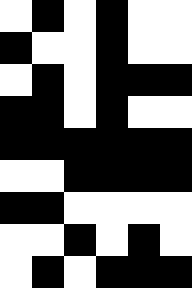[["white", "black", "white", "black", "white", "white"], ["black", "white", "white", "black", "white", "white"], ["white", "black", "white", "black", "black", "black"], ["black", "black", "white", "black", "white", "white"], ["black", "black", "black", "black", "black", "black"], ["white", "white", "black", "black", "black", "black"], ["black", "black", "white", "white", "white", "white"], ["white", "white", "black", "white", "black", "white"], ["white", "black", "white", "black", "black", "black"]]